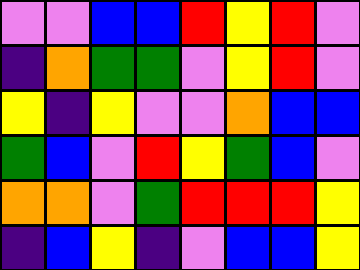[["violet", "violet", "blue", "blue", "red", "yellow", "red", "violet"], ["indigo", "orange", "green", "green", "violet", "yellow", "red", "violet"], ["yellow", "indigo", "yellow", "violet", "violet", "orange", "blue", "blue"], ["green", "blue", "violet", "red", "yellow", "green", "blue", "violet"], ["orange", "orange", "violet", "green", "red", "red", "red", "yellow"], ["indigo", "blue", "yellow", "indigo", "violet", "blue", "blue", "yellow"]]